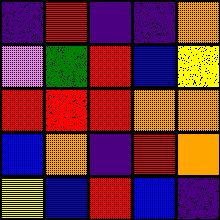[["indigo", "red", "indigo", "indigo", "orange"], ["violet", "green", "red", "blue", "yellow"], ["red", "red", "red", "orange", "orange"], ["blue", "orange", "indigo", "red", "orange"], ["yellow", "blue", "red", "blue", "indigo"]]